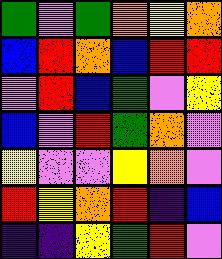[["green", "violet", "green", "orange", "yellow", "orange"], ["blue", "red", "orange", "blue", "red", "red"], ["violet", "red", "blue", "green", "violet", "yellow"], ["blue", "violet", "red", "green", "orange", "violet"], ["yellow", "violet", "violet", "yellow", "orange", "violet"], ["red", "yellow", "orange", "red", "indigo", "blue"], ["indigo", "indigo", "yellow", "green", "red", "violet"]]